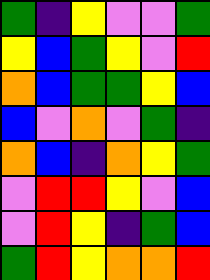[["green", "indigo", "yellow", "violet", "violet", "green"], ["yellow", "blue", "green", "yellow", "violet", "red"], ["orange", "blue", "green", "green", "yellow", "blue"], ["blue", "violet", "orange", "violet", "green", "indigo"], ["orange", "blue", "indigo", "orange", "yellow", "green"], ["violet", "red", "red", "yellow", "violet", "blue"], ["violet", "red", "yellow", "indigo", "green", "blue"], ["green", "red", "yellow", "orange", "orange", "red"]]